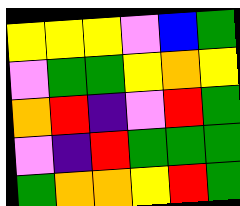[["yellow", "yellow", "yellow", "violet", "blue", "green"], ["violet", "green", "green", "yellow", "orange", "yellow"], ["orange", "red", "indigo", "violet", "red", "green"], ["violet", "indigo", "red", "green", "green", "green"], ["green", "orange", "orange", "yellow", "red", "green"]]